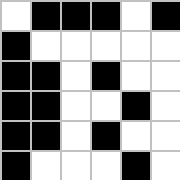[["white", "black", "black", "black", "white", "black"], ["black", "white", "white", "white", "white", "white"], ["black", "black", "white", "black", "white", "white"], ["black", "black", "white", "white", "black", "white"], ["black", "black", "white", "black", "white", "white"], ["black", "white", "white", "white", "black", "white"]]